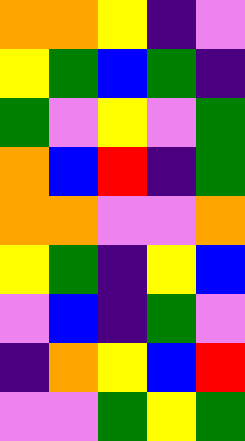[["orange", "orange", "yellow", "indigo", "violet"], ["yellow", "green", "blue", "green", "indigo"], ["green", "violet", "yellow", "violet", "green"], ["orange", "blue", "red", "indigo", "green"], ["orange", "orange", "violet", "violet", "orange"], ["yellow", "green", "indigo", "yellow", "blue"], ["violet", "blue", "indigo", "green", "violet"], ["indigo", "orange", "yellow", "blue", "red"], ["violet", "violet", "green", "yellow", "green"]]